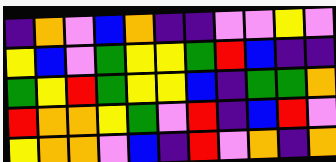[["indigo", "orange", "violet", "blue", "orange", "indigo", "indigo", "violet", "violet", "yellow", "violet"], ["yellow", "blue", "violet", "green", "yellow", "yellow", "green", "red", "blue", "indigo", "indigo"], ["green", "yellow", "red", "green", "yellow", "yellow", "blue", "indigo", "green", "green", "orange"], ["red", "orange", "orange", "yellow", "green", "violet", "red", "indigo", "blue", "red", "violet"], ["yellow", "orange", "orange", "violet", "blue", "indigo", "red", "violet", "orange", "indigo", "orange"]]